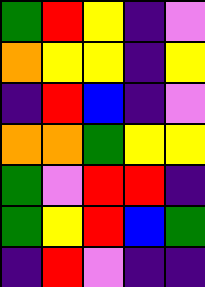[["green", "red", "yellow", "indigo", "violet"], ["orange", "yellow", "yellow", "indigo", "yellow"], ["indigo", "red", "blue", "indigo", "violet"], ["orange", "orange", "green", "yellow", "yellow"], ["green", "violet", "red", "red", "indigo"], ["green", "yellow", "red", "blue", "green"], ["indigo", "red", "violet", "indigo", "indigo"]]